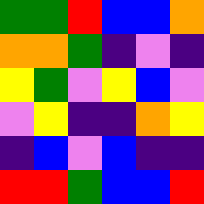[["green", "green", "red", "blue", "blue", "orange"], ["orange", "orange", "green", "indigo", "violet", "indigo"], ["yellow", "green", "violet", "yellow", "blue", "violet"], ["violet", "yellow", "indigo", "indigo", "orange", "yellow"], ["indigo", "blue", "violet", "blue", "indigo", "indigo"], ["red", "red", "green", "blue", "blue", "red"]]